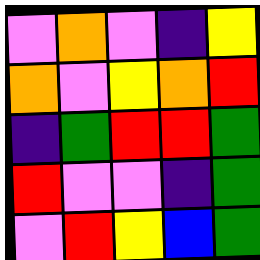[["violet", "orange", "violet", "indigo", "yellow"], ["orange", "violet", "yellow", "orange", "red"], ["indigo", "green", "red", "red", "green"], ["red", "violet", "violet", "indigo", "green"], ["violet", "red", "yellow", "blue", "green"]]